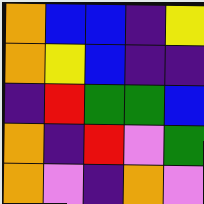[["orange", "blue", "blue", "indigo", "yellow"], ["orange", "yellow", "blue", "indigo", "indigo"], ["indigo", "red", "green", "green", "blue"], ["orange", "indigo", "red", "violet", "green"], ["orange", "violet", "indigo", "orange", "violet"]]